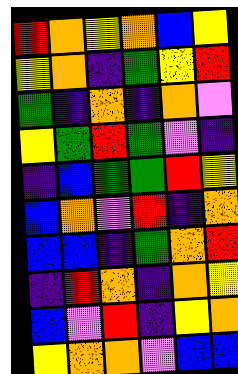[["red", "orange", "yellow", "orange", "blue", "yellow"], ["yellow", "orange", "indigo", "green", "yellow", "red"], ["green", "indigo", "orange", "indigo", "orange", "violet"], ["yellow", "green", "red", "green", "violet", "indigo"], ["indigo", "blue", "green", "green", "red", "yellow"], ["blue", "orange", "violet", "red", "indigo", "orange"], ["blue", "blue", "indigo", "green", "orange", "red"], ["indigo", "red", "orange", "indigo", "orange", "yellow"], ["blue", "violet", "red", "indigo", "yellow", "orange"], ["yellow", "orange", "orange", "violet", "blue", "blue"]]